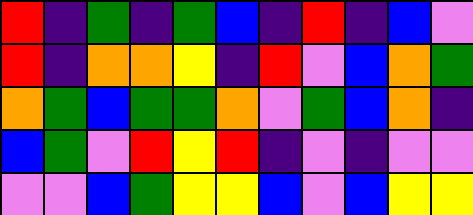[["red", "indigo", "green", "indigo", "green", "blue", "indigo", "red", "indigo", "blue", "violet"], ["red", "indigo", "orange", "orange", "yellow", "indigo", "red", "violet", "blue", "orange", "green"], ["orange", "green", "blue", "green", "green", "orange", "violet", "green", "blue", "orange", "indigo"], ["blue", "green", "violet", "red", "yellow", "red", "indigo", "violet", "indigo", "violet", "violet"], ["violet", "violet", "blue", "green", "yellow", "yellow", "blue", "violet", "blue", "yellow", "yellow"]]